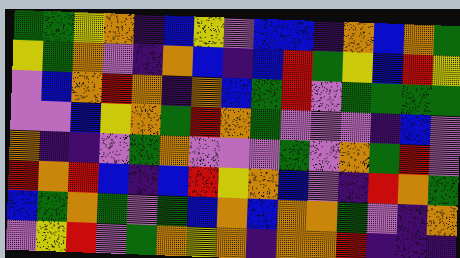[["green", "green", "yellow", "orange", "indigo", "blue", "yellow", "violet", "blue", "blue", "indigo", "orange", "blue", "orange", "green"], ["yellow", "green", "orange", "violet", "indigo", "orange", "blue", "indigo", "blue", "red", "green", "yellow", "blue", "red", "yellow"], ["violet", "blue", "orange", "red", "orange", "indigo", "orange", "blue", "green", "red", "violet", "green", "green", "green", "green"], ["violet", "violet", "blue", "yellow", "orange", "green", "red", "orange", "green", "violet", "violet", "violet", "indigo", "blue", "violet"], ["orange", "indigo", "indigo", "violet", "green", "orange", "violet", "violet", "violet", "green", "violet", "orange", "green", "red", "violet"], ["red", "orange", "red", "blue", "indigo", "blue", "red", "yellow", "orange", "blue", "violet", "indigo", "red", "orange", "green"], ["blue", "green", "orange", "green", "violet", "green", "blue", "orange", "blue", "orange", "orange", "green", "violet", "indigo", "orange"], ["violet", "yellow", "red", "violet", "green", "orange", "yellow", "orange", "indigo", "orange", "orange", "red", "indigo", "indigo", "indigo"]]